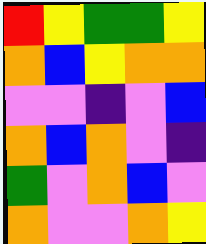[["red", "yellow", "green", "green", "yellow"], ["orange", "blue", "yellow", "orange", "orange"], ["violet", "violet", "indigo", "violet", "blue"], ["orange", "blue", "orange", "violet", "indigo"], ["green", "violet", "orange", "blue", "violet"], ["orange", "violet", "violet", "orange", "yellow"]]